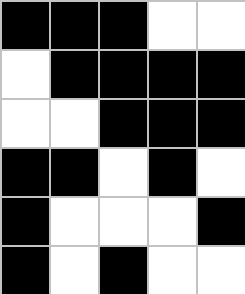[["black", "black", "black", "white", "white"], ["white", "black", "black", "black", "black"], ["white", "white", "black", "black", "black"], ["black", "black", "white", "black", "white"], ["black", "white", "white", "white", "black"], ["black", "white", "black", "white", "white"]]